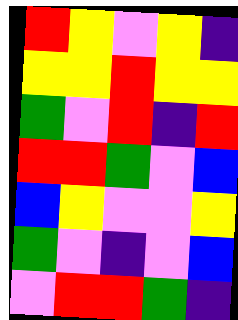[["red", "yellow", "violet", "yellow", "indigo"], ["yellow", "yellow", "red", "yellow", "yellow"], ["green", "violet", "red", "indigo", "red"], ["red", "red", "green", "violet", "blue"], ["blue", "yellow", "violet", "violet", "yellow"], ["green", "violet", "indigo", "violet", "blue"], ["violet", "red", "red", "green", "indigo"]]